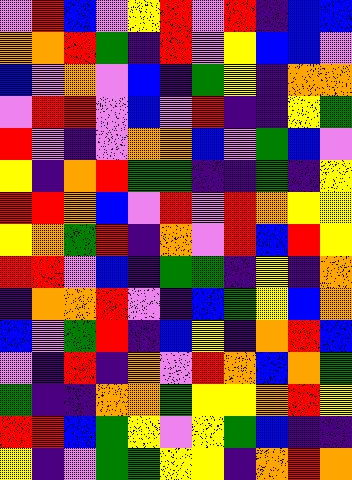[["violet", "red", "blue", "violet", "yellow", "red", "violet", "red", "indigo", "blue", "blue"], ["orange", "orange", "red", "green", "indigo", "red", "violet", "yellow", "blue", "blue", "violet"], ["blue", "violet", "orange", "violet", "blue", "indigo", "green", "yellow", "indigo", "orange", "orange"], ["violet", "red", "red", "violet", "blue", "violet", "red", "indigo", "indigo", "yellow", "green"], ["red", "violet", "indigo", "violet", "orange", "orange", "blue", "violet", "green", "blue", "violet"], ["yellow", "indigo", "orange", "red", "green", "green", "indigo", "indigo", "green", "indigo", "yellow"], ["red", "red", "orange", "blue", "violet", "red", "violet", "red", "orange", "yellow", "yellow"], ["yellow", "orange", "green", "red", "indigo", "orange", "violet", "red", "blue", "red", "yellow"], ["red", "red", "violet", "blue", "indigo", "green", "green", "indigo", "yellow", "indigo", "orange"], ["indigo", "orange", "orange", "red", "violet", "indigo", "blue", "green", "yellow", "blue", "orange"], ["blue", "violet", "green", "red", "indigo", "blue", "yellow", "indigo", "orange", "red", "blue"], ["violet", "indigo", "red", "indigo", "orange", "violet", "red", "orange", "blue", "orange", "green"], ["green", "indigo", "indigo", "orange", "orange", "green", "yellow", "yellow", "orange", "red", "yellow"], ["red", "red", "blue", "green", "yellow", "violet", "yellow", "green", "blue", "indigo", "indigo"], ["yellow", "indigo", "violet", "green", "green", "yellow", "yellow", "indigo", "orange", "red", "orange"]]